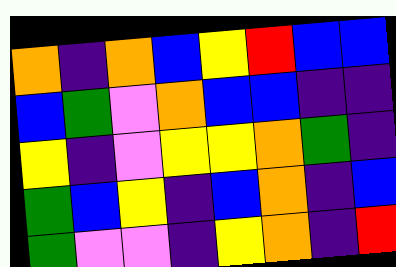[["orange", "indigo", "orange", "blue", "yellow", "red", "blue", "blue"], ["blue", "green", "violet", "orange", "blue", "blue", "indigo", "indigo"], ["yellow", "indigo", "violet", "yellow", "yellow", "orange", "green", "indigo"], ["green", "blue", "yellow", "indigo", "blue", "orange", "indigo", "blue"], ["green", "violet", "violet", "indigo", "yellow", "orange", "indigo", "red"]]